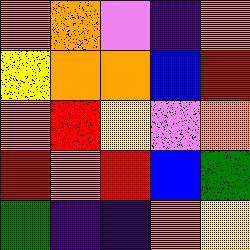[["orange", "orange", "violet", "indigo", "orange"], ["yellow", "orange", "orange", "blue", "red"], ["orange", "red", "yellow", "violet", "orange"], ["red", "orange", "red", "blue", "green"], ["green", "indigo", "indigo", "orange", "yellow"]]